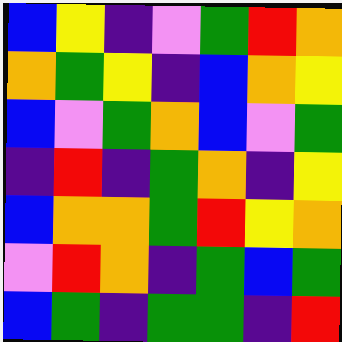[["blue", "yellow", "indigo", "violet", "green", "red", "orange"], ["orange", "green", "yellow", "indigo", "blue", "orange", "yellow"], ["blue", "violet", "green", "orange", "blue", "violet", "green"], ["indigo", "red", "indigo", "green", "orange", "indigo", "yellow"], ["blue", "orange", "orange", "green", "red", "yellow", "orange"], ["violet", "red", "orange", "indigo", "green", "blue", "green"], ["blue", "green", "indigo", "green", "green", "indigo", "red"]]